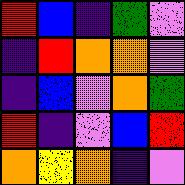[["red", "blue", "indigo", "green", "violet"], ["indigo", "red", "orange", "orange", "violet"], ["indigo", "blue", "violet", "orange", "green"], ["red", "indigo", "violet", "blue", "red"], ["orange", "yellow", "orange", "indigo", "violet"]]